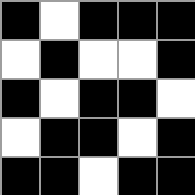[["black", "white", "black", "black", "black"], ["white", "black", "white", "white", "black"], ["black", "white", "black", "black", "white"], ["white", "black", "black", "white", "black"], ["black", "black", "white", "black", "black"]]